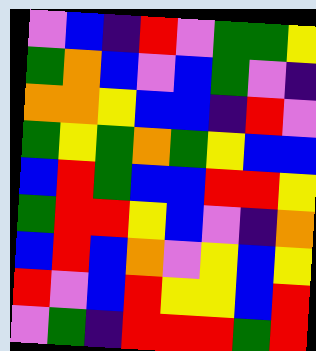[["violet", "blue", "indigo", "red", "violet", "green", "green", "yellow"], ["green", "orange", "blue", "violet", "blue", "green", "violet", "indigo"], ["orange", "orange", "yellow", "blue", "blue", "indigo", "red", "violet"], ["green", "yellow", "green", "orange", "green", "yellow", "blue", "blue"], ["blue", "red", "green", "blue", "blue", "red", "red", "yellow"], ["green", "red", "red", "yellow", "blue", "violet", "indigo", "orange"], ["blue", "red", "blue", "orange", "violet", "yellow", "blue", "yellow"], ["red", "violet", "blue", "red", "yellow", "yellow", "blue", "red"], ["violet", "green", "indigo", "red", "red", "red", "green", "red"]]